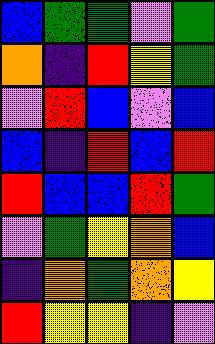[["blue", "green", "green", "violet", "green"], ["orange", "indigo", "red", "yellow", "green"], ["violet", "red", "blue", "violet", "blue"], ["blue", "indigo", "red", "blue", "red"], ["red", "blue", "blue", "red", "green"], ["violet", "green", "yellow", "orange", "blue"], ["indigo", "orange", "green", "orange", "yellow"], ["red", "yellow", "yellow", "indigo", "violet"]]